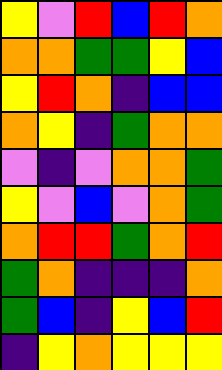[["yellow", "violet", "red", "blue", "red", "orange"], ["orange", "orange", "green", "green", "yellow", "blue"], ["yellow", "red", "orange", "indigo", "blue", "blue"], ["orange", "yellow", "indigo", "green", "orange", "orange"], ["violet", "indigo", "violet", "orange", "orange", "green"], ["yellow", "violet", "blue", "violet", "orange", "green"], ["orange", "red", "red", "green", "orange", "red"], ["green", "orange", "indigo", "indigo", "indigo", "orange"], ["green", "blue", "indigo", "yellow", "blue", "red"], ["indigo", "yellow", "orange", "yellow", "yellow", "yellow"]]